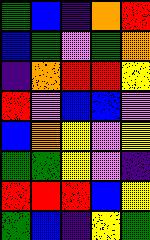[["green", "blue", "indigo", "orange", "red"], ["blue", "green", "violet", "green", "orange"], ["indigo", "orange", "red", "red", "yellow"], ["red", "violet", "blue", "blue", "violet"], ["blue", "orange", "yellow", "violet", "yellow"], ["green", "green", "yellow", "violet", "indigo"], ["red", "red", "red", "blue", "yellow"], ["green", "blue", "indigo", "yellow", "green"]]